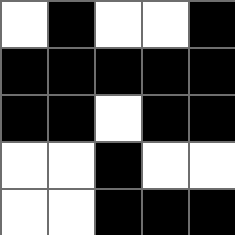[["white", "black", "white", "white", "black"], ["black", "black", "black", "black", "black"], ["black", "black", "white", "black", "black"], ["white", "white", "black", "white", "white"], ["white", "white", "black", "black", "black"]]